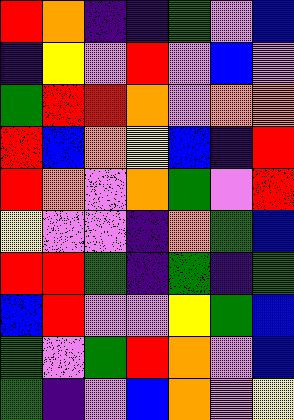[["red", "orange", "indigo", "indigo", "green", "violet", "blue"], ["indigo", "yellow", "violet", "red", "violet", "blue", "violet"], ["green", "red", "red", "orange", "violet", "orange", "orange"], ["red", "blue", "orange", "yellow", "blue", "indigo", "red"], ["red", "orange", "violet", "orange", "green", "violet", "red"], ["yellow", "violet", "violet", "indigo", "orange", "green", "blue"], ["red", "red", "green", "indigo", "green", "indigo", "green"], ["blue", "red", "violet", "violet", "yellow", "green", "blue"], ["green", "violet", "green", "red", "orange", "violet", "blue"], ["green", "indigo", "violet", "blue", "orange", "violet", "yellow"]]